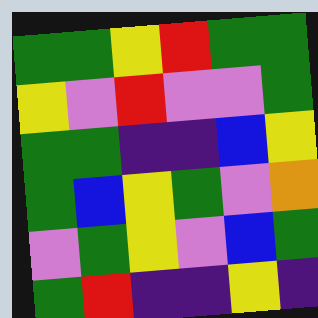[["green", "green", "yellow", "red", "green", "green"], ["yellow", "violet", "red", "violet", "violet", "green"], ["green", "green", "indigo", "indigo", "blue", "yellow"], ["green", "blue", "yellow", "green", "violet", "orange"], ["violet", "green", "yellow", "violet", "blue", "green"], ["green", "red", "indigo", "indigo", "yellow", "indigo"]]